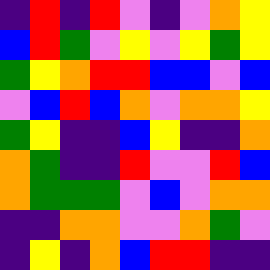[["indigo", "red", "indigo", "red", "violet", "indigo", "violet", "orange", "yellow"], ["blue", "red", "green", "violet", "yellow", "violet", "yellow", "green", "yellow"], ["green", "yellow", "orange", "red", "red", "blue", "blue", "violet", "blue"], ["violet", "blue", "red", "blue", "orange", "violet", "orange", "orange", "yellow"], ["green", "yellow", "indigo", "indigo", "blue", "yellow", "indigo", "indigo", "orange"], ["orange", "green", "indigo", "indigo", "red", "violet", "violet", "red", "blue"], ["orange", "green", "green", "green", "violet", "blue", "violet", "orange", "orange"], ["indigo", "indigo", "orange", "orange", "violet", "violet", "orange", "green", "violet"], ["indigo", "yellow", "indigo", "orange", "blue", "red", "red", "indigo", "indigo"]]